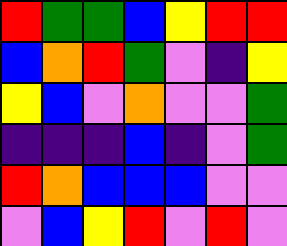[["red", "green", "green", "blue", "yellow", "red", "red"], ["blue", "orange", "red", "green", "violet", "indigo", "yellow"], ["yellow", "blue", "violet", "orange", "violet", "violet", "green"], ["indigo", "indigo", "indigo", "blue", "indigo", "violet", "green"], ["red", "orange", "blue", "blue", "blue", "violet", "violet"], ["violet", "blue", "yellow", "red", "violet", "red", "violet"]]